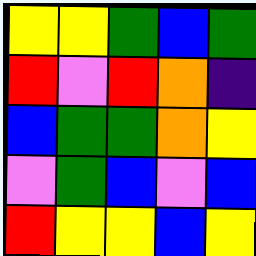[["yellow", "yellow", "green", "blue", "green"], ["red", "violet", "red", "orange", "indigo"], ["blue", "green", "green", "orange", "yellow"], ["violet", "green", "blue", "violet", "blue"], ["red", "yellow", "yellow", "blue", "yellow"]]